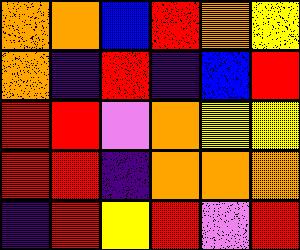[["orange", "orange", "blue", "red", "orange", "yellow"], ["orange", "indigo", "red", "indigo", "blue", "red"], ["red", "red", "violet", "orange", "yellow", "yellow"], ["red", "red", "indigo", "orange", "orange", "orange"], ["indigo", "red", "yellow", "red", "violet", "red"]]